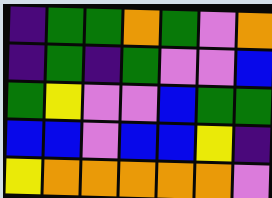[["indigo", "green", "green", "orange", "green", "violet", "orange"], ["indigo", "green", "indigo", "green", "violet", "violet", "blue"], ["green", "yellow", "violet", "violet", "blue", "green", "green"], ["blue", "blue", "violet", "blue", "blue", "yellow", "indigo"], ["yellow", "orange", "orange", "orange", "orange", "orange", "violet"]]